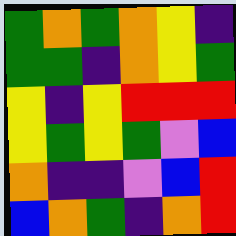[["green", "orange", "green", "orange", "yellow", "indigo"], ["green", "green", "indigo", "orange", "yellow", "green"], ["yellow", "indigo", "yellow", "red", "red", "red"], ["yellow", "green", "yellow", "green", "violet", "blue"], ["orange", "indigo", "indigo", "violet", "blue", "red"], ["blue", "orange", "green", "indigo", "orange", "red"]]